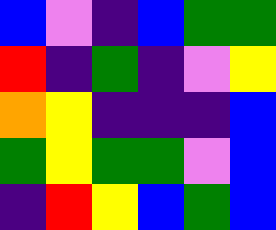[["blue", "violet", "indigo", "blue", "green", "green"], ["red", "indigo", "green", "indigo", "violet", "yellow"], ["orange", "yellow", "indigo", "indigo", "indigo", "blue"], ["green", "yellow", "green", "green", "violet", "blue"], ["indigo", "red", "yellow", "blue", "green", "blue"]]